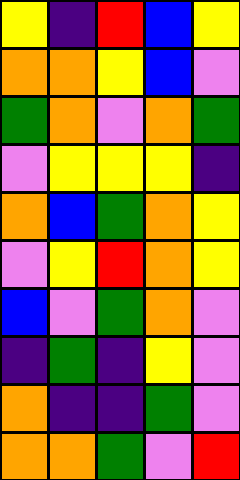[["yellow", "indigo", "red", "blue", "yellow"], ["orange", "orange", "yellow", "blue", "violet"], ["green", "orange", "violet", "orange", "green"], ["violet", "yellow", "yellow", "yellow", "indigo"], ["orange", "blue", "green", "orange", "yellow"], ["violet", "yellow", "red", "orange", "yellow"], ["blue", "violet", "green", "orange", "violet"], ["indigo", "green", "indigo", "yellow", "violet"], ["orange", "indigo", "indigo", "green", "violet"], ["orange", "orange", "green", "violet", "red"]]